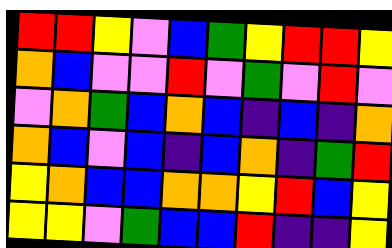[["red", "red", "yellow", "violet", "blue", "green", "yellow", "red", "red", "yellow"], ["orange", "blue", "violet", "violet", "red", "violet", "green", "violet", "red", "violet"], ["violet", "orange", "green", "blue", "orange", "blue", "indigo", "blue", "indigo", "orange"], ["orange", "blue", "violet", "blue", "indigo", "blue", "orange", "indigo", "green", "red"], ["yellow", "orange", "blue", "blue", "orange", "orange", "yellow", "red", "blue", "yellow"], ["yellow", "yellow", "violet", "green", "blue", "blue", "red", "indigo", "indigo", "yellow"]]